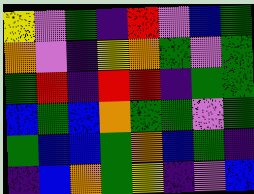[["yellow", "violet", "green", "indigo", "red", "violet", "blue", "green"], ["orange", "violet", "indigo", "yellow", "orange", "green", "violet", "green"], ["green", "red", "indigo", "red", "red", "indigo", "green", "green"], ["blue", "green", "blue", "orange", "green", "green", "violet", "green"], ["green", "blue", "blue", "green", "orange", "blue", "green", "indigo"], ["indigo", "blue", "orange", "green", "yellow", "indigo", "violet", "blue"]]